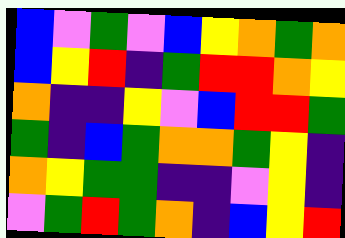[["blue", "violet", "green", "violet", "blue", "yellow", "orange", "green", "orange"], ["blue", "yellow", "red", "indigo", "green", "red", "red", "orange", "yellow"], ["orange", "indigo", "indigo", "yellow", "violet", "blue", "red", "red", "green"], ["green", "indigo", "blue", "green", "orange", "orange", "green", "yellow", "indigo"], ["orange", "yellow", "green", "green", "indigo", "indigo", "violet", "yellow", "indigo"], ["violet", "green", "red", "green", "orange", "indigo", "blue", "yellow", "red"]]